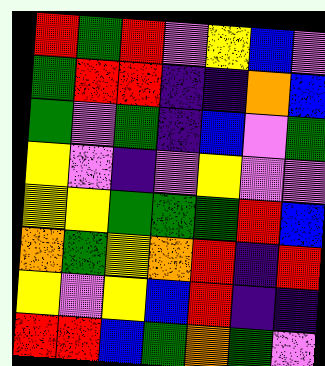[["red", "green", "red", "violet", "yellow", "blue", "violet"], ["green", "red", "red", "indigo", "indigo", "orange", "blue"], ["green", "violet", "green", "indigo", "blue", "violet", "green"], ["yellow", "violet", "indigo", "violet", "yellow", "violet", "violet"], ["yellow", "yellow", "green", "green", "green", "red", "blue"], ["orange", "green", "yellow", "orange", "red", "indigo", "red"], ["yellow", "violet", "yellow", "blue", "red", "indigo", "indigo"], ["red", "red", "blue", "green", "orange", "green", "violet"]]